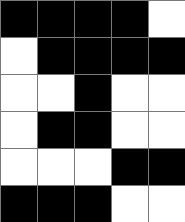[["black", "black", "black", "black", "white"], ["white", "black", "black", "black", "black"], ["white", "white", "black", "white", "white"], ["white", "black", "black", "white", "white"], ["white", "white", "white", "black", "black"], ["black", "black", "black", "white", "white"]]